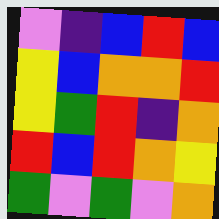[["violet", "indigo", "blue", "red", "blue"], ["yellow", "blue", "orange", "orange", "red"], ["yellow", "green", "red", "indigo", "orange"], ["red", "blue", "red", "orange", "yellow"], ["green", "violet", "green", "violet", "orange"]]